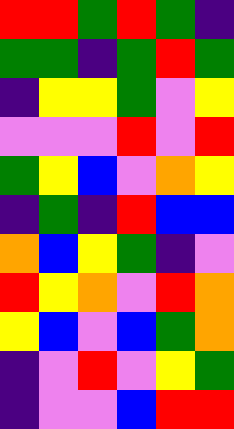[["red", "red", "green", "red", "green", "indigo"], ["green", "green", "indigo", "green", "red", "green"], ["indigo", "yellow", "yellow", "green", "violet", "yellow"], ["violet", "violet", "violet", "red", "violet", "red"], ["green", "yellow", "blue", "violet", "orange", "yellow"], ["indigo", "green", "indigo", "red", "blue", "blue"], ["orange", "blue", "yellow", "green", "indigo", "violet"], ["red", "yellow", "orange", "violet", "red", "orange"], ["yellow", "blue", "violet", "blue", "green", "orange"], ["indigo", "violet", "red", "violet", "yellow", "green"], ["indigo", "violet", "violet", "blue", "red", "red"]]